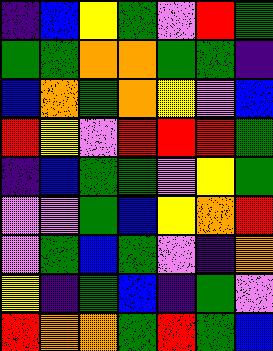[["indigo", "blue", "yellow", "green", "violet", "red", "green"], ["green", "green", "orange", "orange", "green", "green", "indigo"], ["blue", "orange", "green", "orange", "yellow", "violet", "blue"], ["red", "yellow", "violet", "red", "red", "red", "green"], ["indigo", "blue", "green", "green", "violet", "yellow", "green"], ["violet", "violet", "green", "blue", "yellow", "orange", "red"], ["violet", "green", "blue", "green", "violet", "indigo", "orange"], ["yellow", "indigo", "green", "blue", "indigo", "green", "violet"], ["red", "orange", "orange", "green", "red", "green", "blue"]]